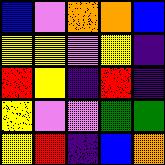[["blue", "violet", "orange", "orange", "blue"], ["yellow", "yellow", "violet", "yellow", "indigo"], ["red", "yellow", "indigo", "red", "indigo"], ["yellow", "violet", "violet", "green", "green"], ["yellow", "red", "indigo", "blue", "orange"]]